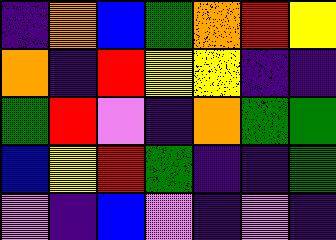[["indigo", "orange", "blue", "green", "orange", "red", "yellow"], ["orange", "indigo", "red", "yellow", "yellow", "indigo", "indigo"], ["green", "red", "violet", "indigo", "orange", "green", "green"], ["blue", "yellow", "red", "green", "indigo", "indigo", "green"], ["violet", "indigo", "blue", "violet", "indigo", "violet", "indigo"]]